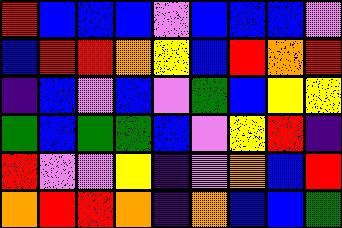[["red", "blue", "blue", "blue", "violet", "blue", "blue", "blue", "violet"], ["blue", "red", "red", "orange", "yellow", "blue", "red", "orange", "red"], ["indigo", "blue", "violet", "blue", "violet", "green", "blue", "yellow", "yellow"], ["green", "blue", "green", "green", "blue", "violet", "yellow", "red", "indigo"], ["red", "violet", "violet", "yellow", "indigo", "violet", "orange", "blue", "red"], ["orange", "red", "red", "orange", "indigo", "orange", "blue", "blue", "green"]]